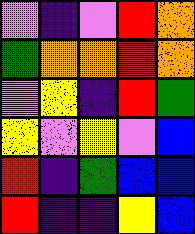[["violet", "indigo", "violet", "red", "orange"], ["green", "orange", "orange", "red", "orange"], ["violet", "yellow", "indigo", "red", "green"], ["yellow", "violet", "yellow", "violet", "blue"], ["red", "indigo", "green", "blue", "blue"], ["red", "indigo", "indigo", "yellow", "blue"]]